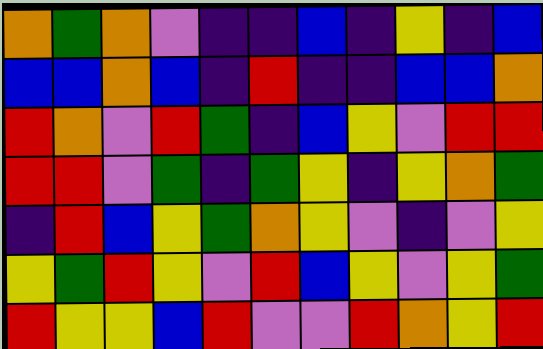[["orange", "green", "orange", "violet", "indigo", "indigo", "blue", "indigo", "yellow", "indigo", "blue"], ["blue", "blue", "orange", "blue", "indigo", "red", "indigo", "indigo", "blue", "blue", "orange"], ["red", "orange", "violet", "red", "green", "indigo", "blue", "yellow", "violet", "red", "red"], ["red", "red", "violet", "green", "indigo", "green", "yellow", "indigo", "yellow", "orange", "green"], ["indigo", "red", "blue", "yellow", "green", "orange", "yellow", "violet", "indigo", "violet", "yellow"], ["yellow", "green", "red", "yellow", "violet", "red", "blue", "yellow", "violet", "yellow", "green"], ["red", "yellow", "yellow", "blue", "red", "violet", "violet", "red", "orange", "yellow", "red"]]